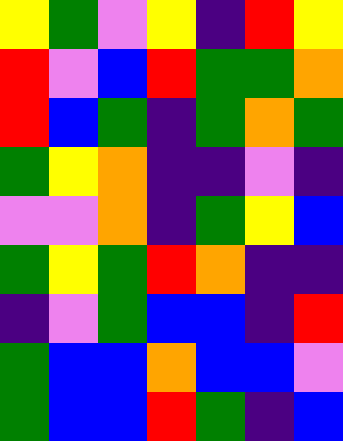[["yellow", "green", "violet", "yellow", "indigo", "red", "yellow"], ["red", "violet", "blue", "red", "green", "green", "orange"], ["red", "blue", "green", "indigo", "green", "orange", "green"], ["green", "yellow", "orange", "indigo", "indigo", "violet", "indigo"], ["violet", "violet", "orange", "indigo", "green", "yellow", "blue"], ["green", "yellow", "green", "red", "orange", "indigo", "indigo"], ["indigo", "violet", "green", "blue", "blue", "indigo", "red"], ["green", "blue", "blue", "orange", "blue", "blue", "violet"], ["green", "blue", "blue", "red", "green", "indigo", "blue"]]